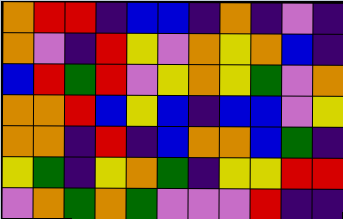[["orange", "red", "red", "indigo", "blue", "blue", "indigo", "orange", "indigo", "violet", "indigo"], ["orange", "violet", "indigo", "red", "yellow", "violet", "orange", "yellow", "orange", "blue", "indigo"], ["blue", "red", "green", "red", "violet", "yellow", "orange", "yellow", "green", "violet", "orange"], ["orange", "orange", "red", "blue", "yellow", "blue", "indigo", "blue", "blue", "violet", "yellow"], ["orange", "orange", "indigo", "red", "indigo", "blue", "orange", "orange", "blue", "green", "indigo"], ["yellow", "green", "indigo", "yellow", "orange", "green", "indigo", "yellow", "yellow", "red", "red"], ["violet", "orange", "green", "orange", "green", "violet", "violet", "violet", "red", "indigo", "indigo"]]